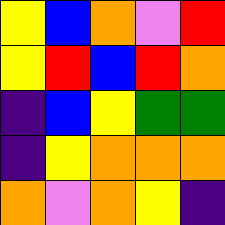[["yellow", "blue", "orange", "violet", "red"], ["yellow", "red", "blue", "red", "orange"], ["indigo", "blue", "yellow", "green", "green"], ["indigo", "yellow", "orange", "orange", "orange"], ["orange", "violet", "orange", "yellow", "indigo"]]